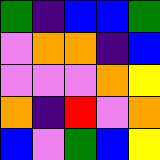[["green", "indigo", "blue", "blue", "green"], ["violet", "orange", "orange", "indigo", "blue"], ["violet", "violet", "violet", "orange", "yellow"], ["orange", "indigo", "red", "violet", "orange"], ["blue", "violet", "green", "blue", "yellow"]]